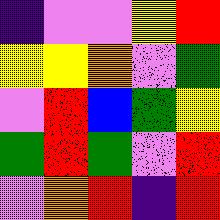[["indigo", "violet", "violet", "yellow", "red"], ["yellow", "yellow", "orange", "violet", "green"], ["violet", "red", "blue", "green", "yellow"], ["green", "red", "green", "violet", "red"], ["violet", "orange", "red", "indigo", "red"]]